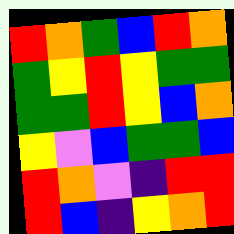[["red", "orange", "green", "blue", "red", "orange"], ["green", "yellow", "red", "yellow", "green", "green"], ["green", "green", "red", "yellow", "blue", "orange"], ["yellow", "violet", "blue", "green", "green", "blue"], ["red", "orange", "violet", "indigo", "red", "red"], ["red", "blue", "indigo", "yellow", "orange", "red"]]